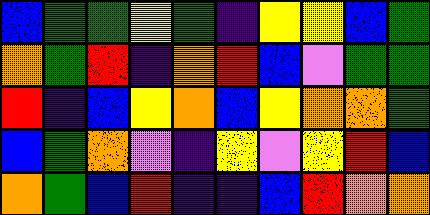[["blue", "green", "green", "yellow", "green", "indigo", "yellow", "yellow", "blue", "green"], ["orange", "green", "red", "indigo", "orange", "red", "blue", "violet", "green", "green"], ["red", "indigo", "blue", "yellow", "orange", "blue", "yellow", "orange", "orange", "green"], ["blue", "green", "orange", "violet", "indigo", "yellow", "violet", "yellow", "red", "blue"], ["orange", "green", "blue", "red", "indigo", "indigo", "blue", "red", "orange", "orange"]]